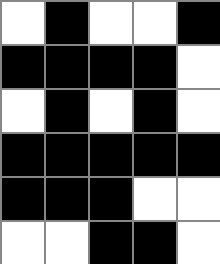[["white", "black", "white", "white", "black"], ["black", "black", "black", "black", "white"], ["white", "black", "white", "black", "white"], ["black", "black", "black", "black", "black"], ["black", "black", "black", "white", "white"], ["white", "white", "black", "black", "white"]]